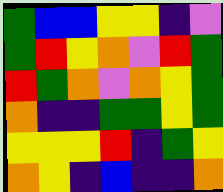[["green", "blue", "blue", "yellow", "yellow", "indigo", "violet"], ["green", "red", "yellow", "orange", "violet", "red", "green"], ["red", "green", "orange", "violet", "orange", "yellow", "green"], ["orange", "indigo", "indigo", "green", "green", "yellow", "green"], ["yellow", "yellow", "yellow", "red", "indigo", "green", "yellow"], ["orange", "yellow", "indigo", "blue", "indigo", "indigo", "orange"]]